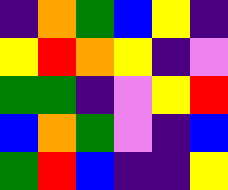[["indigo", "orange", "green", "blue", "yellow", "indigo"], ["yellow", "red", "orange", "yellow", "indigo", "violet"], ["green", "green", "indigo", "violet", "yellow", "red"], ["blue", "orange", "green", "violet", "indigo", "blue"], ["green", "red", "blue", "indigo", "indigo", "yellow"]]